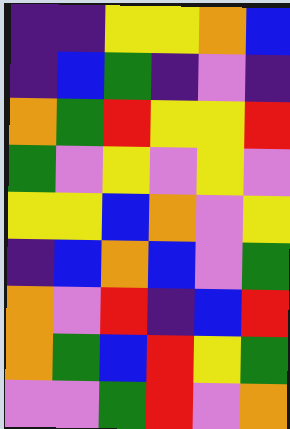[["indigo", "indigo", "yellow", "yellow", "orange", "blue"], ["indigo", "blue", "green", "indigo", "violet", "indigo"], ["orange", "green", "red", "yellow", "yellow", "red"], ["green", "violet", "yellow", "violet", "yellow", "violet"], ["yellow", "yellow", "blue", "orange", "violet", "yellow"], ["indigo", "blue", "orange", "blue", "violet", "green"], ["orange", "violet", "red", "indigo", "blue", "red"], ["orange", "green", "blue", "red", "yellow", "green"], ["violet", "violet", "green", "red", "violet", "orange"]]